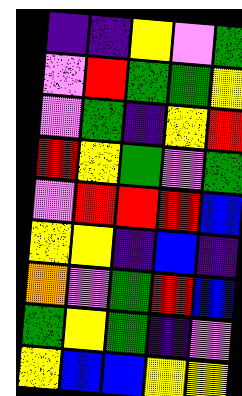[["indigo", "indigo", "yellow", "violet", "green"], ["violet", "red", "green", "green", "yellow"], ["violet", "green", "indigo", "yellow", "red"], ["red", "yellow", "green", "violet", "green"], ["violet", "red", "red", "red", "blue"], ["yellow", "yellow", "indigo", "blue", "indigo"], ["orange", "violet", "green", "red", "blue"], ["green", "yellow", "green", "indigo", "violet"], ["yellow", "blue", "blue", "yellow", "yellow"]]